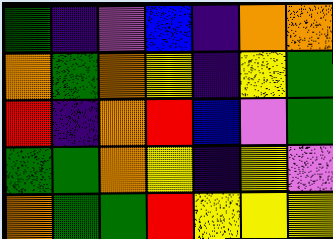[["green", "indigo", "violet", "blue", "indigo", "orange", "orange"], ["orange", "green", "orange", "yellow", "indigo", "yellow", "green"], ["red", "indigo", "orange", "red", "blue", "violet", "green"], ["green", "green", "orange", "yellow", "indigo", "yellow", "violet"], ["orange", "green", "green", "red", "yellow", "yellow", "yellow"]]